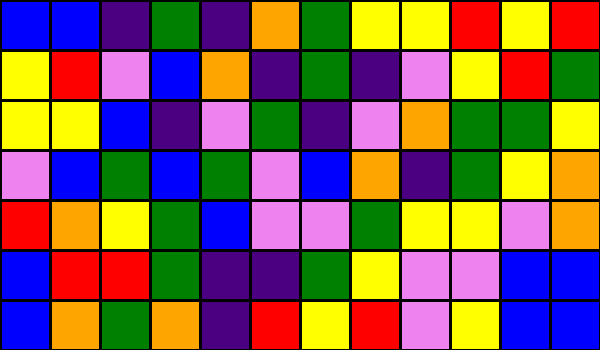[["blue", "blue", "indigo", "green", "indigo", "orange", "green", "yellow", "yellow", "red", "yellow", "red"], ["yellow", "red", "violet", "blue", "orange", "indigo", "green", "indigo", "violet", "yellow", "red", "green"], ["yellow", "yellow", "blue", "indigo", "violet", "green", "indigo", "violet", "orange", "green", "green", "yellow"], ["violet", "blue", "green", "blue", "green", "violet", "blue", "orange", "indigo", "green", "yellow", "orange"], ["red", "orange", "yellow", "green", "blue", "violet", "violet", "green", "yellow", "yellow", "violet", "orange"], ["blue", "red", "red", "green", "indigo", "indigo", "green", "yellow", "violet", "violet", "blue", "blue"], ["blue", "orange", "green", "orange", "indigo", "red", "yellow", "red", "violet", "yellow", "blue", "blue"]]